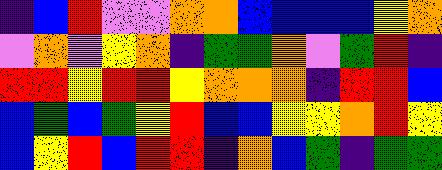[["indigo", "blue", "red", "violet", "violet", "orange", "orange", "blue", "blue", "blue", "blue", "yellow", "orange"], ["violet", "orange", "violet", "yellow", "orange", "indigo", "green", "green", "orange", "violet", "green", "red", "indigo"], ["red", "red", "yellow", "red", "red", "yellow", "orange", "orange", "orange", "indigo", "red", "red", "blue"], ["blue", "green", "blue", "green", "yellow", "red", "blue", "blue", "yellow", "yellow", "orange", "red", "yellow"], ["blue", "yellow", "red", "blue", "red", "red", "indigo", "orange", "blue", "green", "indigo", "green", "green"]]